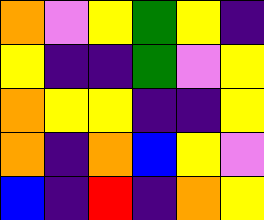[["orange", "violet", "yellow", "green", "yellow", "indigo"], ["yellow", "indigo", "indigo", "green", "violet", "yellow"], ["orange", "yellow", "yellow", "indigo", "indigo", "yellow"], ["orange", "indigo", "orange", "blue", "yellow", "violet"], ["blue", "indigo", "red", "indigo", "orange", "yellow"]]